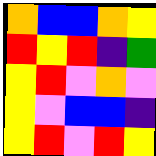[["orange", "blue", "blue", "orange", "yellow"], ["red", "yellow", "red", "indigo", "green"], ["yellow", "red", "violet", "orange", "violet"], ["yellow", "violet", "blue", "blue", "indigo"], ["yellow", "red", "violet", "red", "yellow"]]